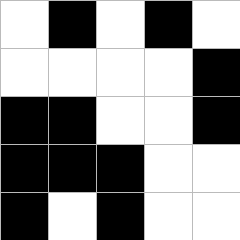[["white", "black", "white", "black", "white"], ["white", "white", "white", "white", "black"], ["black", "black", "white", "white", "black"], ["black", "black", "black", "white", "white"], ["black", "white", "black", "white", "white"]]